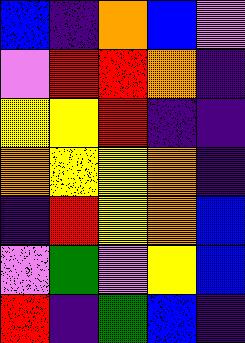[["blue", "indigo", "orange", "blue", "violet"], ["violet", "red", "red", "orange", "indigo"], ["yellow", "yellow", "red", "indigo", "indigo"], ["orange", "yellow", "yellow", "orange", "indigo"], ["indigo", "red", "yellow", "orange", "blue"], ["violet", "green", "violet", "yellow", "blue"], ["red", "indigo", "green", "blue", "indigo"]]